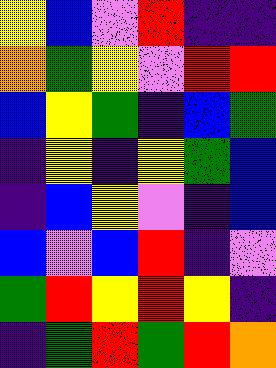[["yellow", "blue", "violet", "red", "indigo", "indigo"], ["orange", "green", "yellow", "violet", "red", "red"], ["blue", "yellow", "green", "indigo", "blue", "green"], ["indigo", "yellow", "indigo", "yellow", "green", "blue"], ["indigo", "blue", "yellow", "violet", "indigo", "blue"], ["blue", "violet", "blue", "red", "indigo", "violet"], ["green", "red", "yellow", "red", "yellow", "indigo"], ["indigo", "green", "red", "green", "red", "orange"]]